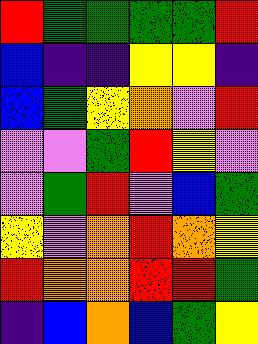[["red", "green", "green", "green", "green", "red"], ["blue", "indigo", "indigo", "yellow", "yellow", "indigo"], ["blue", "green", "yellow", "orange", "violet", "red"], ["violet", "violet", "green", "red", "yellow", "violet"], ["violet", "green", "red", "violet", "blue", "green"], ["yellow", "violet", "orange", "red", "orange", "yellow"], ["red", "orange", "orange", "red", "red", "green"], ["indigo", "blue", "orange", "blue", "green", "yellow"]]